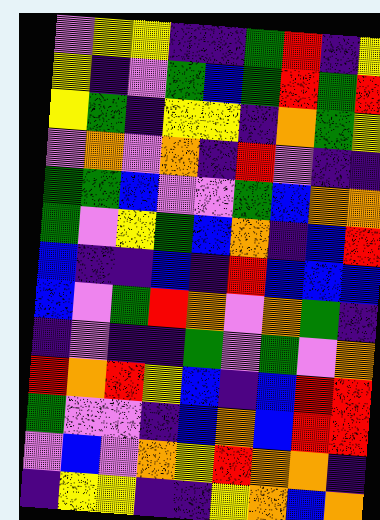[["violet", "yellow", "yellow", "indigo", "indigo", "green", "red", "indigo", "yellow"], ["yellow", "indigo", "violet", "green", "blue", "green", "red", "green", "red"], ["yellow", "green", "indigo", "yellow", "yellow", "indigo", "orange", "green", "yellow"], ["violet", "orange", "violet", "orange", "indigo", "red", "violet", "indigo", "indigo"], ["green", "green", "blue", "violet", "violet", "green", "blue", "orange", "orange"], ["green", "violet", "yellow", "green", "blue", "orange", "indigo", "blue", "red"], ["blue", "indigo", "indigo", "blue", "indigo", "red", "blue", "blue", "blue"], ["blue", "violet", "green", "red", "orange", "violet", "orange", "green", "indigo"], ["indigo", "violet", "indigo", "indigo", "green", "violet", "green", "violet", "orange"], ["red", "orange", "red", "yellow", "blue", "indigo", "blue", "red", "red"], ["green", "violet", "violet", "indigo", "blue", "orange", "blue", "red", "red"], ["violet", "blue", "violet", "orange", "yellow", "red", "orange", "orange", "indigo"], ["indigo", "yellow", "yellow", "indigo", "indigo", "yellow", "orange", "blue", "orange"]]